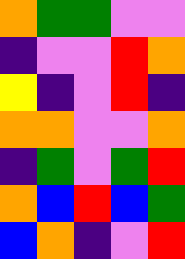[["orange", "green", "green", "violet", "violet"], ["indigo", "violet", "violet", "red", "orange"], ["yellow", "indigo", "violet", "red", "indigo"], ["orange", "orange", "violet", "violet", "orange"], ["indigo", "green", "violet", "green", "red"], ["orange", "blue", "red", "blue", "green"], ["blue", "orange", "indigo", "violet", "red"]]